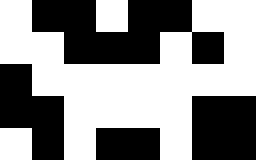[["white", "black", "black", "white", "black", "black", "white", "white"], ["white", "white", "black", "black", "black", "white", "black", "white"], ["black", "white", "white", "white", "white", "white", "white", "white"], ["black", "black", "white", "white", "white", "white", "black", "black"], ["white", "black", "white", "black", "black", "white", "black", "black"]]